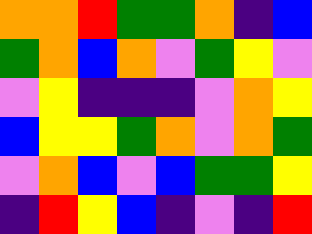[["orange", "orange", "red", "green", "green", "orange", "indigo", "blue"], ["green", "orange", "blue", "orange", "violet", "green", "yellow", "violet"], ["violet", "yellow", "indigo", "indigo", "indigo", "violet", "orange", "yellow"], ["blue", "yellow", "yellow", "green", "orange", "violet", "orange", "green"], ["violet", "orange", "blue", "violet", "blue", "green", "green", "yellow"], ["indigo", "red", "yellow", "blue", "indigo", "violet", "indigo", "red"]]